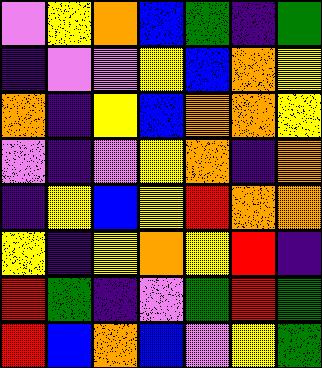[["violet", "yellow", "orange", "blue", "green", "indigo", "green"], ["indigo", "violet", "violet", "yellow", "blue", "orange", "yellow"], ["orange", "indigo", "yellow", "blue", "orange", "orange", "yellow"], ["violet", "indigo", "violet", "yellow", "orange", "indigo", "orange"], ["indigo", "yellow", "blue", "yellow", "red", "orange", "orange"], ["yellow", "indigo", "yellow", "orange", "yellow", "red", "indigo"], ["red", "green", "indigo", "violet", "green", "red", "green"], ["red", "blue", "orange", "blue", "violet", "yellow", "green"]]